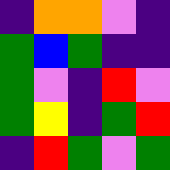[["indigo", "orange", "orange", "violet", "indigo"], ["green", "blue", "green", "indigo", "indigo"], ["green", "violet", "indigo", "red", "violet"], ["green", "yellow", "indigo", "green", "red"], ["indigo", "red", "green", "violet", "green"]]